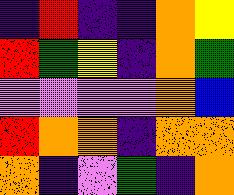[["indigo", "red", "indigo", "indigo", "orange", "yellow"], ["red", "green", "yellow", "indigo", "orange", "green"], ["violet", "violet", "violet", "violet", "orange", "blue"], ["red", "orange", "orange", "indigo", "orange", "orange"], ["orange", "indigo", "violet", "green", "indigo", "orange"]]